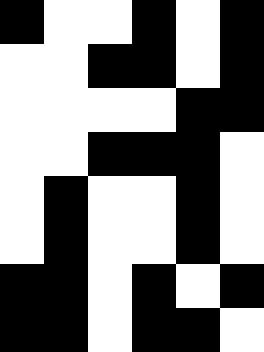[["black", "white", "white", "black", "white", "black"], ["white", "white", "black", "black", "white", "black"], ["white", "white", "white", "white", "black", "black"], ["white", "white", "black", "black", "black", "white"], ["white", "black", "white", "white", "black", "white"], ["white", "black", "white", "white", "black", "white"], ["black", "black", "white", "black", "white", "black"], ["black", "black", "white", "black", "black", "white"]]